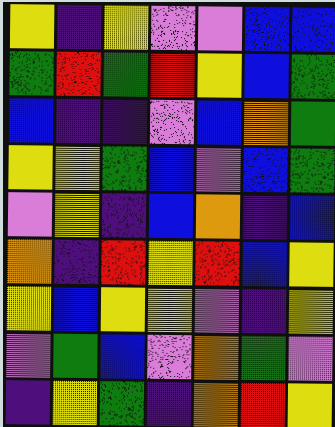[["yellow", "indigo", "yellow", "violet", "violet", "blue", "blue"], ["green", "red", "green", "red", "yellow", "blue", "green"], ["blue", "indigo", "indigo", "violet", "blue", "orange", "green"], ["yellow", "yellow", "green", "blue", "violet", "blue", "green"], ["violet", "yellow", "indigo", "blue", "orange", "indigo", "blue"], ["orange", "indigo", "red", "yellow", "red", "blue", "yellow"], ["yellow", "blue", "yellow", "yellow", "violet", "indigo", "yellow"], ["violet", "green", "blue", "violet", "orange", "green", "violet"], ["indigo", "yellow", "green", "indigo", "orange", "red", "yellow"]]